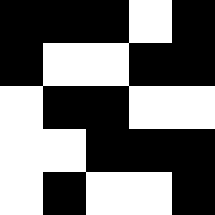[["black", "black", "black", "white", "black"], ["black", "white", "white", "black", "black"], ["white", "black", "black", "white", "white"], ["white", "white", "black", "black", "black"], ["white", "black", "white", "white", "black"]]